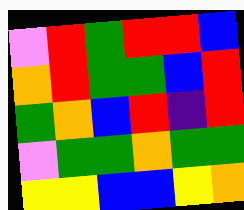[["violet", "red", "green", "red", "red", "blue"], ["orange", "red", "green", "green", "blue", "red"], ["green", "orange", "blue", "red", "indigo", "red"], ["violet", "green", "green", "orange", "green", "green"], ["yellow", "yellow", "blue", "blue", "yellow", "orange"]]